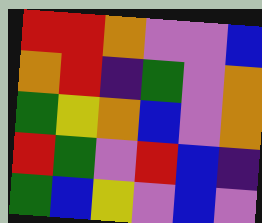[["red", "red", "orange", "violet", "violet", "blue"], ["orange", "red", "indigo", "green", "violet", "orange"], ["green", "yellow", "orange", "blue", "violet", "orange"], ["red", "green", "violet", "red", "blue", "indigo"], ["green", "blue", "yellow", "violet", "blue", "violet"]]